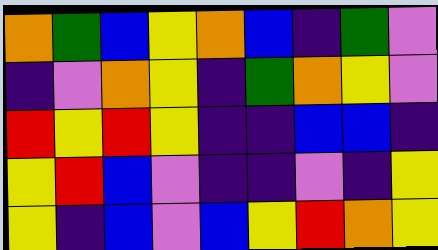[["orange", "green", "blue", "yellow", "orange", "blue", "indigo", "green", "violet"], ["indigo", "violet", "orange", "yellow", "indigo", "green", "orange", "yellow", "violet"], ["red", "yellow", "red", "yellow", "indigo", "indigo", "blue", "blue", "indigo"], ["yellow", "red", "blue", "violet", "indigo", "indigo", "violet", "indigo", "yellow"], ["yellow", "indigo", "blue", "violet", "blue", "yellow", "red", "orange", "yellow"]]